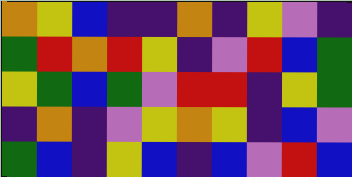[["orange", "yellow", "blue", "indigo", "indigo", "orange", "indigo", "yellow", "violet", "indigo"], ["green", "red", "orange", "red", "yellow", "indigo", "violet", "red", "blue", "green"], ["yellow", "green", "blue", "green", "violet", "red", "red", "indigo", "yellow", "green"], ["indigo", "orange", "indigo", "violet", "yellow", "orange", "yellow", "indigo", "blue", "violet"], ["green", "blue", "indigo", "yellow", "blue", "indigo", "blue", "violet", "red", "blue"]]